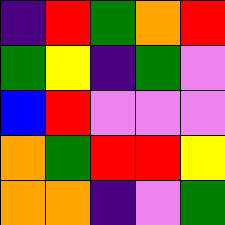[["indigo", "red", "green", "orange", "red"], ["green", "yellow", "indigo", "green", "violet"], ["blue", "red", "violet", "violet", "violet"], ["orange", "green", "red", "red", "yellow"], ["orange", "orange", "indigo", "violet", "green"]]